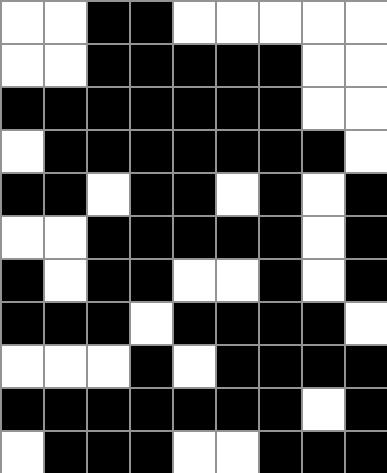[["white", "white", "black", "black", "white", "white", "white", "white", "white"], ["white", "white", "black", "black", "black", "black", "black", "white", "white"], ["black", "black", "black", "black", "black", "black", "black", "white", "white"], ["white", "black", "black", "black", "black", "black", "black", "black", "white"], ["black", "black", "white", "black", "black", "white", "black", "white", "black"], ["white", "white", "black", "black", "black", "black", "black", "white", "black"], ["black", "white", "black", "black", "white", "white", "black", "white", "black"], ["black", "black", "black", "white", "black", "black", "black", "black", "white"], ["white", "white", "white", "black", "white", "black", "black", "black", "black"], ["black", "black", "black", "black", "black", "black", "black", "white", "black"], ["white", "black", "black", "black", "white", "white", "black", "black", "black"]]